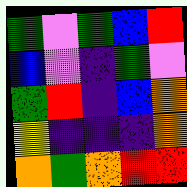[["green", "violet", "green", "blue", "red"], ["blue", "violet", "indigo", "green", "violet"], ["green", "red", "indigo", "blue", "orange"], ["yellow", "indigo", "indigo", "indigo", "orange"], ["orange", "green", "orange", "red", "red"]]